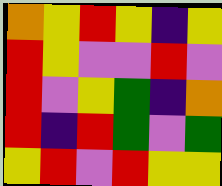[["orange", "yellow", "red", "yellow", "indigo", "yellow"], ["red", "yellow", "violet", "violet", "red", "violet"], ["red", "violet", "yellow", "green", "indigo", "orange"], ["red", "indigo", "red", "green", "violet", "green"], ["yellow", "red", "violet", "red", "yellow", "yellow"]]